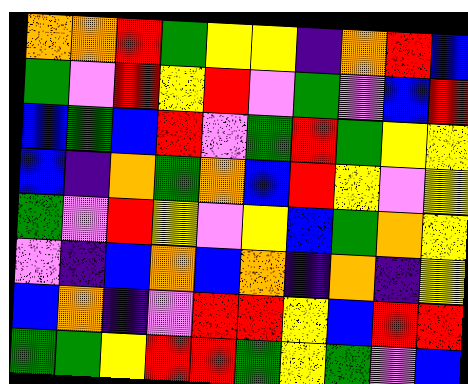[["orange", "orange", "red", "green", "yellow", "yellow", "indigo", "orange", "red", "blue"], ["green", "violet", "red", "yellow", "red", "violet", "green", "violet", "blue", "red"], ["blue", "green", "blue", "red", "violet", "green", "red", "green", "yellow", "yellow"], ["blue", "indigo", "orange", "green", "orange", "blue", "red", "yellow", "violet", "yellow"], ["green", "violet", "red", "yellow", "violet", "yellow", "blue", "green", "orange", "yellow"], ["violet", "indigo", "blue", "orange", "blue", "orange", "indigo", "orange", "indigo", "yellow"], ["blue", "orange", "indigo", "violet", "red", "red", "yellow", "blue", "red", "red"], ["green", "green", "yellow", "red", "red", "green", "yellow", "green", "violet", "blue"]]